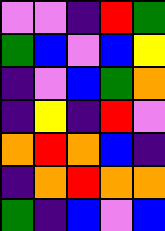[["violet", "violet", "indigo", "red", "green"], ["green", "blue", "violet", "blue", "yellow"], ["indigo", "violet", "blue", "green", "orange"], ["indigo", "yellow", "indigo", "red", "violet"], ["orange", "red", "orange", "blue", "indigo"], ["indigo", "orange", "red", "orange", "orange"], ["green", "indigo", "blue", "violet", "blue"]]